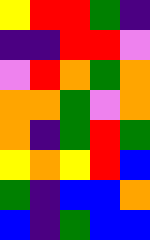[["yellow", "red", "red", "green", "indigo"], ["indigo", "indigo", "red", "red", "violet"], ["violet", "red", "orange", "green", "orange"], ["orange", "orange", "green", "violet", "orange"], ["orange", "indigo", "green", "red", "green"], ["yellow", "orange", "yellow", "red", "blue"], ["green", "indigo", "blue", "blue", "orange"], ["blue", "indigo", "green", "blue", "blue"]]